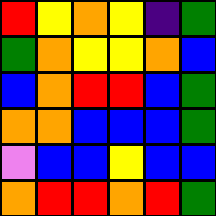[["red", "yellow", "orange", "yellow", "indigo", "green"], ["green", "orange", "yellow", "yellow", "orange", "blue"], ["blue", "orange", "red", "red", "blue", "green"], ["orange", "orange", "blue", "blue", "blue", "green"], ["violet", "blue", "blue", "yellow", "blue", "blue"], ["orange", "red", "red", "orange", "red", "green"]]